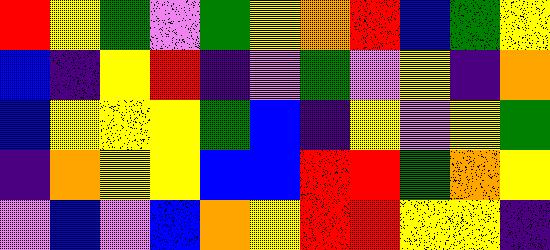[["red", "yellow", "green", "violet", "green", "yellow", "orange", "red", "blue", "green", "yellow"], ["blue", "indigo", "yellow", "red", "indigo", "violet", "green", "violet", "yellow", "indigo", "orange"], ["blue", "yellow", "yellow", "yellow", "green", "blue", "indigo", "yellow", "violet", "yellow", "green"], ["indigo", "orange", "yellow", "yellow", "blue", "blue", "red", "red", "green", "orange", "yellow"], ["violet", "blue", "violet", "blue", "orange", "yellow", "red", "red", "yellow", "yellow", "indigo"]]